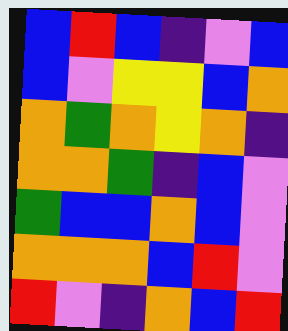[["blue", "red", "blue", "indigo", "violet", "blue"], ["blue", "violet", "yellow", "yellow", "blue", "orange"], ["orange", "green", "orange", "yellow", "orange", "indigo"], ["orange", "orange", "green", "indigo", "blue", "violet"], ["green", "blue", "blue", "orange", "blue", "violet"], ["orange", "orange", "orange", "blue", "red", "violet"], ["red", "violet", "indigo", "orange", "blue", "red"]]